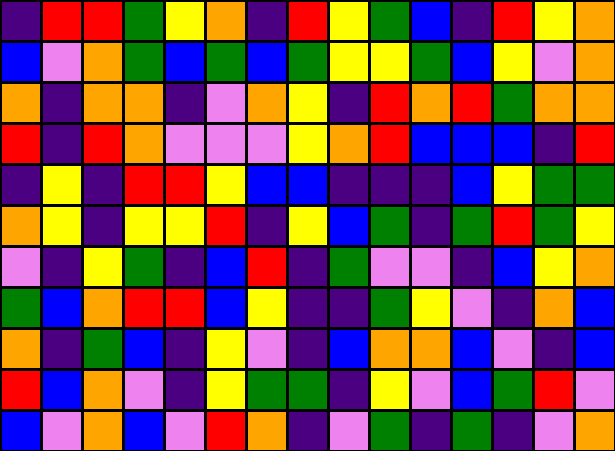[["indigo", "red", "red", "green", "yellow", "orange", "indigo", "red", "yellow", "green", "blue", "indigo", "red", "yellow", "orange"], ["blue", "violet", "orange", "green", "blue", "green", "blue", "green", "yellow", "yellow", "green", "blue", "yellow", "violet", "orange"], ["orange", "indigo", "orange", "orange", "indigo", "violet", "orange", "yellow", "indigo", "red", "orange", "red", "green", "orange", "orange"], ["red", "indigo", "red", "orange", "violet", "violet", "violet", "yellow", "orange", "red", "blue", "blue", "blue", "indigo", "red"], ["indigo", "yellow", "indigo", "red", "red", "yellow", "blue", "blue", "indigo", "indigo", "indigo", "blue", "yellow", "green", "green"], ["orange", "yellow", "indigo", "yellow", "yellow", "red", "indigo", "yellow", "blue", "green", "indigo", "green", "red", "green", "yellow"], ["violet", "indigo", "yellow", "green", "indigo", "blue", "red", "indigo", "green", "violet", "violet", "indigo", "blue", "yellow", "orange"], ["green", "blue", "orange", "red", "red", "blue", "yellow", "indigo", "indigo", "green", "yellow", "violet", "indigo", "orange", "blue"], ["orange", "indigo", "green", "blue", "indigo", "yellow", "violet", "indigo", "blue", "orange", "orange", "blue", "violet", "indigo", "blue"], ["red", "blue", "orange", "violet", "indigo", "yellow", "green", "green", "indigo", "yellow", "violet", "blue", "green", "red", "violet"], ["blue", "violet", "orange", "blue", "violet", "red", "orange", "indigo", "violet", "green", "indigo", "green", "indigo", "violet", "orange"]]